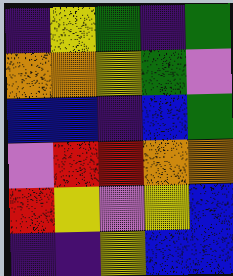[["indigo", "yellow", "green", "indigo", "green"], ["orange", "orange", "yellow", "green", "violet"], ["blue", "blue", "indigo", "blue", "green"], ["violet", "red", "red", "orange", "orange"], ["red", "yellow", "violet", "yellow", "blue"], ["indigo", "indigo", "yellow", "blue", "blue"]]